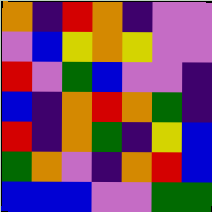[["orange", "indigo", "red", "orange", "indigo", "violet", "violet"], ["violet", "blue", "yellow", "orange", "yellow", "violet", "violet"], ["red", "violet", "green", "blue", "violet", "violet", "indigo"], ["blue", "indigo", "orange", "red", "orange", "green", "indigo"], ["red", "indigo", "orange", "green", "indigo", "yellow", "blue"], ["green", "orange", "violet", "indigo", "orange", "red", "blue"], ["blue", "blue", "blue", "violet", "violet", "green", "green"]]